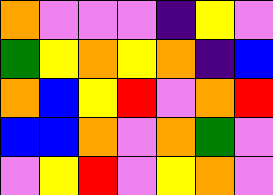[["orange", "violet", "violet", "violet", "indigo", "yellow", "violet"], ["green", "yellow", "orange", "yellow", "orange", "indigo", "blue"], ["orange", "blue", "yellow", "red", "violet", "orange", "red"], ["blue", "blue", "orange", "violet", "orange", "green", "violet"], ["violet", "yellow", "red", "violet", "yellow", "orange", "violet"]]